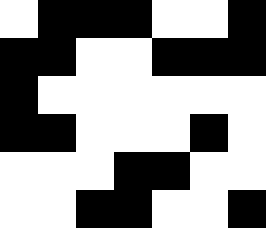[["white", "black", "black", "black", "white", "white", "black"], ["black", "black", "white", "white", "black", "black", "black"], ["black", "white", "white", "white", "white", "white", "white"], ["black", "black", "white", "white", "white", "black", "white"], ["white", "white", "white", "black", "black", "white", "white"], ["white", "white", "black", "black", "white", "white", "black"]]